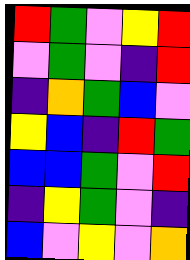[["red", "green", "violet", "yellow", "red"], ["violet", "green", "violet", "indigo", "red"], ["indigo", "orange", "green", "blue", "violet"], ["yellow", "blue", "indigo", "red", "green"], ["blue", "blue", "green", "violet", "red"], ["indigo", "yellow", "green", "violet", "indigo"], ["blue", "violet", "yellow", "violet", "orange"]]